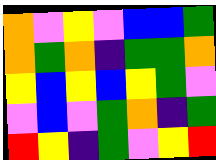[["orange", "violet", "yellow", "violet", "blue", "blue", "green"], ["orange", "green", "orange", "indigo", "green", "green", "orange"], ["yellow", "blue", "yellow", "blue", "yellow", "green", "violet"], ["violet", "blue", "violet", "green", "orange", "indigo", "green"], ["red", "yellow", "indigo", "green", "violet", "yellow", "red"]]